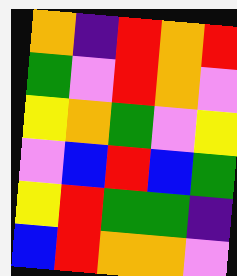[["orange", "indigo", "red", "orange", "red"], ["green", "violet", "red", "orange", "violet"], ["yellow", "orange", "green", "violet", "yellow"], ["violet", "blue", "red", "blue", "green"], ["yellow", "red", "green", "green", "indigo"], ["blue", "red", "orange", "orange", "violet"]]